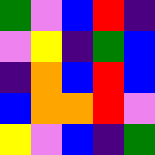[["green", "violet", "blue", "red", "indigo"], ["violet", "yellow", "indigo", "green", "blue"], ["indigo", "orange", "blue", "red", "blue"], ["blue", "orange", "orange", "red", "violet"], ["yellow", "violet", "blue", "indigo", "green"]]